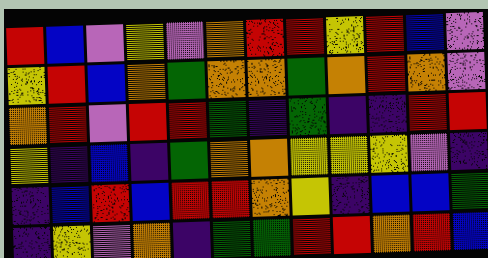[["red", "blue", "violet", "yellow", "violet", "orange", "red", "red", "yellow", "red", "blue", "violet"], ["yellow", "red", "blue", "orange", "green", "orange", "orange", "green", "orange", "red", "orange", "violet"], ["orange", "red", "violet", "red", "red", "green", "indigo", "green", "indigo", "indigo", "red", "red"], ["yellow", "indigo", "blue", "indigo", "green", "orange", "orange", "yellow", "yellow", "yellow", "violet", "indigo"], ["indigo", "blue", "red", "blue", "red", "red", "orange", "yellow", "indigo", "blue", "blue", "green"], ["indigo", "yellow", "violet", "orange", "indigo", "green", "green", "red", "red", "orange", "red", "blue"]]